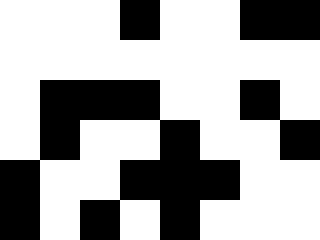[["white", "white", "white", "black", "white", "white", "black", "black"], ["white", "white", "white", "white", "white", "white", "white", "white"], ["white", "black", "black", "black", "white", "white", "black", "white"], ["white", "black", "white", "white", "black", "white", "white", "black"], ["black", "white", "white", "black", "black", "black", "white", "white"], ["black", "white", "black", "white", "black", "white", "white", "white"]]